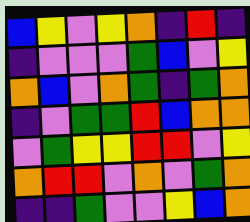[["blue", "yellow", "violet", "yellow", "orange", "indigo", "red", "indigo"], ["indigo", "violet", "violet", "violet", "green", "blue", "violet", "yellow"], ["orange", "blue", "violet", "orange", "green", "indigo", "green", "orange"], ["indigo", "violet", "green", "green", "red", "blue", "orange", "orange"], ["violet", "green", "yellow", "yellow", "red", "red", "violet", "yellow"], ["orange", "red", "red", "violet", "orange", "violet", "green", "orange"], ["indigo", "indigo", "green", "violet", "violet", "yellow", "blue", "orange"]]